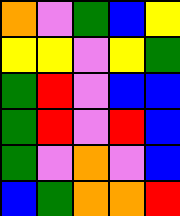[["orange", "violet", "green", "blue", "yellow"], ["yellow", "yellow", "violet", "yellow", "green"], ["green", "red", "violet", "blue", "blue"], ["green", "red", "violet", "red", "blue"], ["green", "violet", "orange", "violet", "blue"], ["blue", "green", "orange", "orange", "red"]]